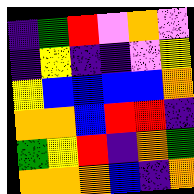[["indigo", "green", "red", "violet", "orange", "violet"], ["indigo", "yellow", "indigo", "indigo", "violet", "yellow"], ["yellow", "blue", "blue", "blue", "blue", "orange"], ["orange", "orange", "blue", "red", "red", "indigo"], ["green", "yellow", "red", "indigo", "orange", "green"], ["orange", "orange", "orange", "blue", "indigo", "orange"]]